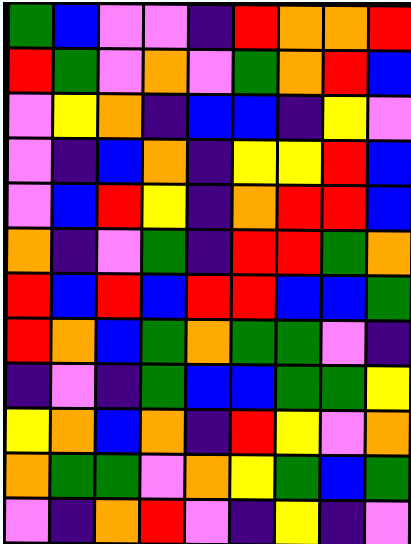[["green", "blue", "violet", "violet", "indigo", "red", "orange", "orange", "red"], ["red", "green", "violet", "orange", "violet", "green", "orange", "red", "blue"], ["violet", "yellow", "orange", "indigo", "blue", "blue", "indigo", "yellow", "violet"], ["violet", "indigo", "blue", "orange", "indigo", "yellow", "yellow", "red", "blue"], ["violet", "blue", "red", "yellow", "indigo", "orange", "red", "red", "blue"], ["orange", "indigo", "violet", "green", "indigo", "red", "red", "green", "orange"], ["red", "blue", "red", "blue", "red", "red", "blue", "blue", "green"], ["red", "orange", "blue", "green", "orange", "green", "green", "violet", "indigo"], ["indigo", "violet", "indigo", "green", "blue", "blue", "green", "green", "yellow"], ["yellow", "orange", "blue", "orange", "indigo", "red", "yellow", "violet", "orange"], ["orange", "green", "green", "violet", "orange", "yellow", "green", "blue", "green"], ["violet", "indigo", "orange", "red", "violet", "indigo", "yellow", "indigo", "violet"]]